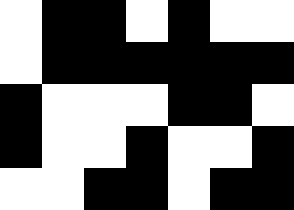[["white", "black", "black", "white", "black", "white", "white"], ["white", "black", "black", "black", "black", "black", "black"], ["black", "white", "white", "white", "black", "black", "white"], ["black", "white", "white", "black", "white", "white", "black"], ["white", "white", "black", "black", "white", "black", "black"]]